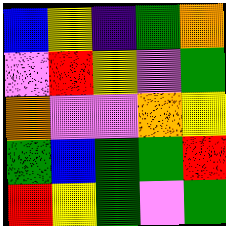[["blue", "yellow", "indigo", "green", "orange"], ["violet", "red", "yellow", "violet", "green"], ["orange", "violet", "violet", "orange", "yellow"], ["green", "blue", "green", "green", "red"], ["red", "yellow", "green", "violet", "green"]]